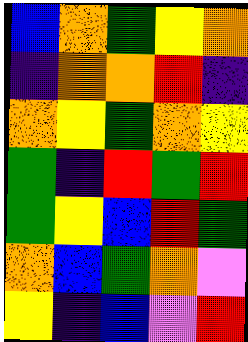[["blue", "orange", "green", "yellow", "orange"], ["indigo", "orange", "orange", "red", "indigo"], ["orange", "yellow", "green", "orange", "yellow"], ["green", "indigo", "red", "green", "red"], ["green", "yellow", "blue", "red", "green"], ["orange", "blue", "green", "orange", "violet"], ["yellow", "indigo", "blue", "violet", "red"]]